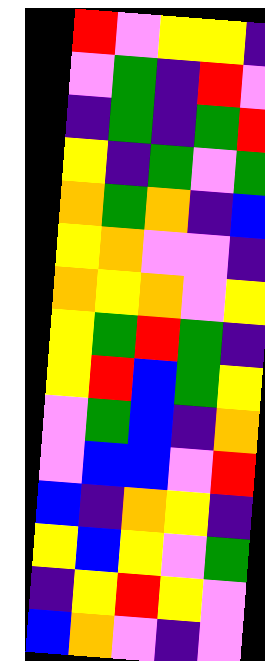[["red", "violet", "yellow", "yellow", "indigo"], ["violet", "green", "indigo", "red", "violet"], ["indigo", "green", "indigo", "green", "red"], ["yellow", "indigo", "green", "violet", "green"], ["orange", "green", "orange", "indigo", "blue"], ["yellow", "orange", "violet", "violet", "indigo"], ["orange", "yellow", "orange", "violet", "yellow"], ["yellow", "green", "red", "green", "indigo"], ["yellow", "red", "blue", "green", "yellow"], ["violet", "green", "blue", "indigo", "orange"], ["violet", "blue", "blue", "violet", "red"], ["blue", "indigo", "orange", "yellow", "indigo"], ["yellow", "blue", "yellow", "violet", "green"], ["indigo", "yellow", "red", "yellow", "violet"], ["blue", "orange", "violet", "indigo", "violet"]]